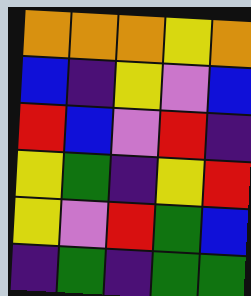[["orange", "orange", "orange", "yellow", "orange"], ["blue", "indigo", "yellow", "violet", "blue"], ["red", "blue", "violet", "red", "indigo"], ["yellow", "green", "indigo", "yellow", "red"], ["yellow", "violet", "red", "green", "blue"], ["indigo", "green", "indigo", "green", "green"]]